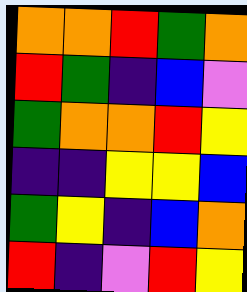[["orange", "orange", "red", "green", "orange"], ["red", "green", "indigo", "blue", "violet"], ["green", "orange", "orange", "red", "yellow"], ["indigo", "indigo", "yellow", "yellow", "blue"], ["green", "yellow", "indigo", "blue", "orange"], ["red", "indigo", "violet", "red", "yellow"]]